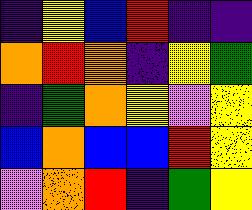[["indigo", "yellow", "blue", "red", "indigo", "indigo"], ["orange", "red", "orange", "indigo", "yellow", "green"], ["indigo", "green", "orange", "yellow", "violet", "yellow"], ["blue", "orange", "blue", "blue", "red", "yellow"], ["violet", "orange", "red", "indigo", "green", "yellow"]]